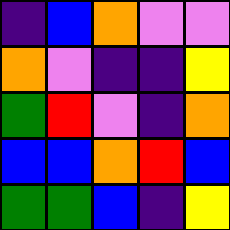[["indigo", "blue", "orange", "violet", "violet"], ["orange", "violet", "indigo", "indigo", "yellow"], ["green", "red", "violet", "indigo", "orange"], ["blue", "blue", "orange", "red", "blue"], ["green", "green", "blue", "indigo", "yellow"]]